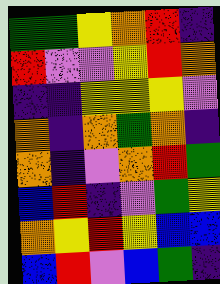[["green", "green", "yellow", "orange", "red", "indigo"], ["red", "violet", "violet", "yellow", "red", "orange"], ["indigo", "indigo", "yellow", "yellow", "yellow", "violet"], ["orange", "indigo", "orange", "green", "orange", "indigo"], ["orange", "indigo", "violet", "orange", "red", "green"], ["blue", "red", "indigo", "violet", "green", "yellow"], ["orange", "yellow", "red", "yellow", "blue", "blue"], ["blue", "red", "violet", "blue", "green", "indigo"]]